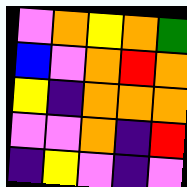[["violet", "orange", "yellow", "orange", "green"], ["blue", "violet", "orange", "red", "orange"], ["yellow", "indigo", "orange", "orange", "orange"], ["violet", "violet", "orange", "indigo", "red"], ["indigo", "yellow", "violet", "indigo", "violet"]]